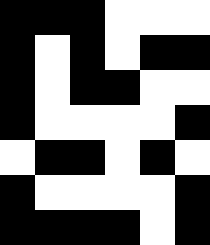[["black", "black", "black", "white", "white", "white"], ["black", "white", "black", "white", "black", "black"], ["black", "white", "black", "black", "white", "white"], ["black", "white", "white", "white", "white", "black"], ["white", "black", "black", "white", "black", "white"], ["black", "white", "white", "white", "white", "black"], ["black", "black", "black", "black", "white", "black"]]